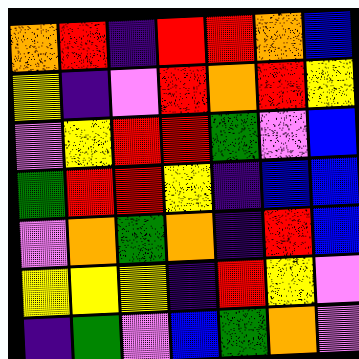[["orange", "red", "indigo", "red", "red", "orange", "blue"], ["yellow", "indigo", "violet", "red", "orange", "red", "yellow"], ["violet", "yellow", "red", "red", "green", "violet", "blue"], ["green", "red", "red", "yellow", "indigo", "blue", "blue"], ["violet", "orange", "green", "orange", "indigo", "red", "blue"], ["yellow", "yellow", "yellow", "indigo", "red", "yellow", "violet"], ["indigo", "green", "violet", "blue", "green", "orange", "violet"]]